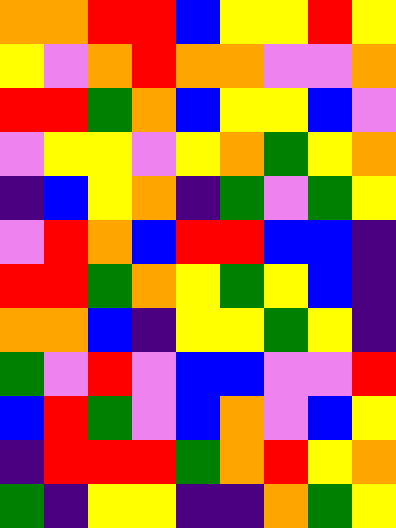[["orange", "orange", "red", "red", "blue", "yellow", "yellow", "red", "yellow"], ["yellow", "violet", "orange", "red", "orange", "orange", "violet", "violet", "orange"], ["red", "red", "green", "orange", "blue", "yellow", "yellow", "blue", "violet"], ["violet", "yellow", "yellow", "violet", "yellow", "orange", "green", "yellow", "orange"], ["indigo", "blue", "yellow", "orange", "indigo", "green", "violet", "green", "yellow"], ["violet", "red", "orange", "blue", "red", "red", "blue", "blue", "indigo"], ["red", "red", "green", "orange", "yellow", "green", "yellow", "blue", "indigo"], ["orange", "orange", "blue", "indigo", "yellow", "yellow", "green", "yellow", "indigo"], ["green", "violet", "red", "violet", "blue", "blue", "violet", "violet", "red"], ["blue", "red", "green", "violet", "blue", "orange", "violet", "blue", "yellow"], ["indigo", "red", "red", "red", "green", "orange", "red", "yellow", "orange"], ["green", "indigo", "yellow", "yellow", "indigo", "indigo", "orange", "green", "yellow"]]